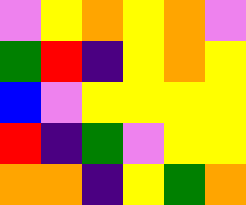[["violet", "yellow", "orange", "yellow", "orange", "violet"], ["green", "red", "indigo", "yellow", "orange", "yellow"], ["blue", "violet", "yellow", "yellow", "yellow", "yellow"], ["red", "indigo", "green", "violet", "yellow", "yellow"], ["orange", "orange", "indigo", "yellow", "green", "orange"]]